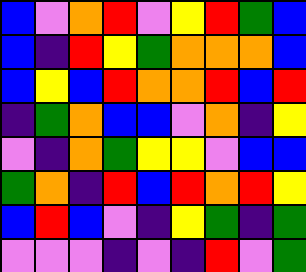[["blue", "violet", "orange", "red", "violet", "yellow", "red", "green", "blue"], ["blue", "indigo", "red", "yellow", "green", "orange", "orange", "orange", "blue"], ["blue", "yellow", "blue", "red", "orange", "orange", "red", "blue", "red"], ["indigo", "green", "orange", "blue", "blue", "violet", "orange", "indigo", "yellow"], ["violet", "indigo", "orange", "green", "yellow", "yellow", "violet", "blue", "blue"], ["green", "orange", "indigo", "red", "blue", "red", "orange", "red", "yellow"], ["blue", "red", "blue", "violet", "indigo", "yellow", "green", "indigo", "green"], ["violet", "violet", "violet", "indigo", "violet", "indigo", "red", "violet", "green"]]